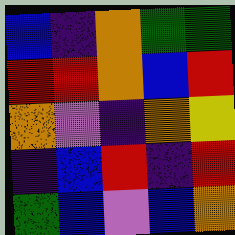[["blue", "indigo", "orange", "green", "green"], ["red", "red", "orange", "blue", "red"], ["orange", "violet", "indigo", "orange", "yellow"], ["indigo", "blue", "red", "indigo", "red"], ["green", "blue", "violet", "blue", "orange"]]